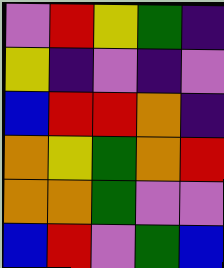[["violet", "red", "yellow", "green", "indigo"], ["yellow", "indigo", "violet", "indigo", "violet"], ["blue", "red", "red", "orange", "indigo"], ["orange", "yellow", "green", "orange", "red"], ["orange", "orange", "green", "violet", "violet"], ["blue", "red", "violet", "green", "blue"]]